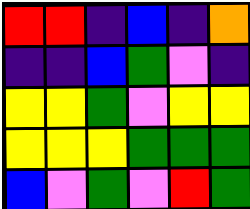[["red", "red", "indigo", "blue", "indigo", "orange"], ["indigo", "indigo", "blue", "green", "violet", "indigo"], ["yellow", "yellow", "green", "violet", "yellow", "yellow"], ["yellow", "yellow", "yellow", "green", "green", "green"], ["blue", "violet", "green", "violet", "red", "green"]]